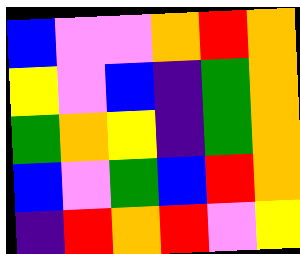[["blue", "violet", "violet", "orange", "red", "orange"], ["yellow", "violet", "blue", "indigo", "green", "orange"], ["green", "orange", "yellow", "indigo", "green", "orange"], ["blue", "violet", "green", "blue", "red", "orange"], ["indigo", "red", "orange", "red", "violet", "yellow"]]